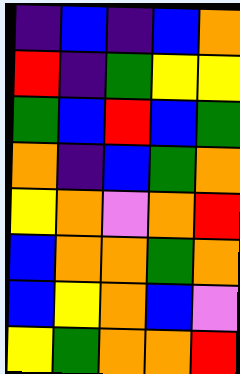[["indigo", "blue", "indigo", "blue", "orange"], ["red", "indigo", "green", "yellow", "yellow"], ["green", "blue", "red", "blue", "green"], ["orange", "indigo", "blue", "green", "orange"], ["yellow", "orange", "violet", "orange", "red"], ["blue", "orange", "orange", "green", "orange"], ["blue", "yellow", "orange", "blue", "violet"], ["yellow", "green", "orange", "orange", "red"]]